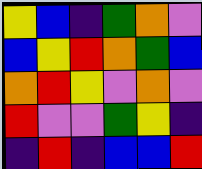[["yellow", "blue", "indigo", "green", "orange", "violet"], ["blue", "yellow", "red", "orange", "green", "blue"], ["orange", "red", "yellow", "violet", "orange", "violet"], ["red", "violet", "violet", "green", "yellow", "indigo"], ["indigo", "red", "indigo", "blue", "blue", "red"]]